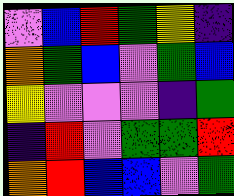[["violet", "blue", "red", "green", "yellow", "indigo"], ["orange", "green", "blue", "violet", "green", "blue"], ["yellow", "violet", "violet", "violet", "indigo", "green"], ["indigo", "red", "violet", "green", "green", "red"], ["orange", "red", "blue", "blue", "violet", "green"]]